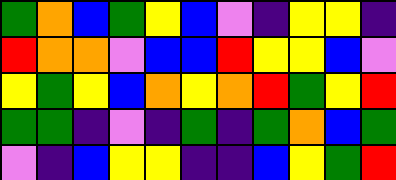[["green", "orange", "blue", "green", "yellow", "blue", "violet", "indigo", "yellow", "yellow", "indigo"], ["red", "orange", "orange", "violet", "blue", "blue", "red", "yellow", "yellow", "blue", "violet"], ["yellow", "green", "yellow", "blue", "orange", "yellow", "orange", "red", "green", "yellow", "red"], ["green", "green", "indigo", "violet", "indigo", "green", "indigo", "green", "orange", "blue", "green"], ["violet", "indigo", "blue", "yellow", "yellow", "indigo", "indigo", "blue", "yellow", "green", "red"]]